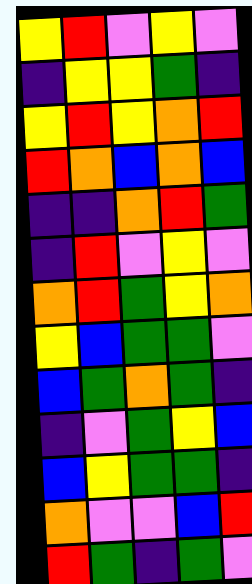[["yellow", "red", "violet", "yellow", "violet"], ["indigo", "yellow", "yellow", "green", "indigo"], ["yellow", "red", "yellow", "orange", "red"], ["red", "orange", "blue", "orange", "blue"], ["indigo", "indigo", "orange", "red", "green"], ["indigo", "red", "violet", "yellow", "violet"], ["orange", "red", "green", "yellow", "orange"], ["yellow", "blue", "green", "green", "violet"], ["blue", "green", "orange", "green", "indigo"], ["indigo", "violet", "green", "yellow", "blue"], ["blue", "yellow", "green", "green", "indigo"], ["orange", "violet", "violet", "blue", "red"], ["red", "green", "indigo", "green", "violet"]]